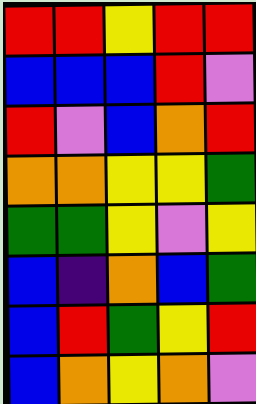[["red", "red", "yellow", "red", "red"], ["blue", "blue", "blue", "red", "violet"], ["red", "violet", "blue", "orange", "red"], ["orange", "orange", "yellow", "yellow", "green"], ["green", "green", "yellow", "violet", "yellow"], ["blue", "indigo", "orange", "blue", "green"], ["blue", "red", "green", "yellow", "red"], ["blue", "orange", "yellow", "orange", "violet"]]